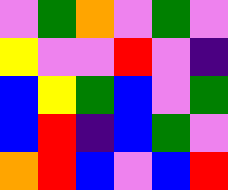[["violet", "green", "orange", "violet", "green", "violet"], ["yellow", "violet", "violet", "red", "violet", "indigo"], ["blue", "yellow", "green", "blue", "violet", "green"], ["blue", "red", "indigo", "blue", "green", "violet"], ["orange", "red", "blue", "violet", "blue", "red"]]